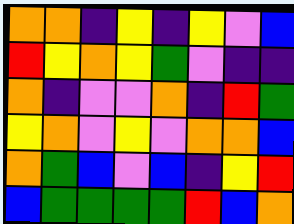[["orange", "orange", "indigo", "yellow", "indigo", "yellow", "violet", "blue"], ["red", "yellow", "orange", "yellow", "green", "violet", "indigo", "indigo"], ["orange", "indigo", "violet", "violet", "orange", "indigo", "red", "green"], ["yellow", "orange", "violet", "yellow", "violet", "orange", "orange", "blue"], ["orange", "green", "blue", "violet", "blue", "indigo", "yellow", "red"], ["blue", "green", "green", "green", "green", "red", "blue", "orange"]]